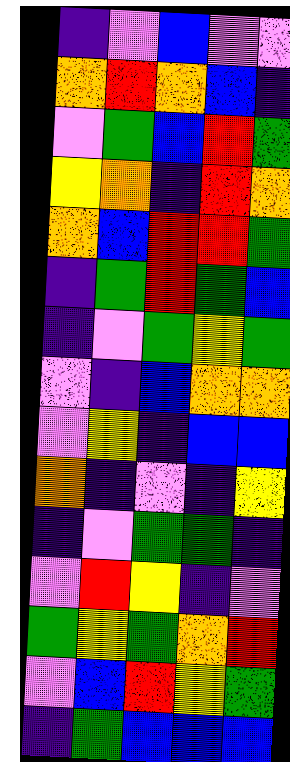[["indigo", "violet", "blue", "violet", "violet"], ["orange", "red", "orange", "blue", "indigo"], ["violet", "green", "blue", "red", "green"], ["yellow", "orange", "indigo", "red", "orange"], ["orange", "blue", "red", "red", "green"], ["indigo", "green", "red", "green", "blue"], ["indigo", "violet", "green", "yellow", "green"], ["violet", "indigo", "blue", "orange", "orange"], ["violet", "yellow", "indigo", "blue", "blue"], ["orange", "indigo", "violet", "indigo", "yellow"], ["indigo", "violet", "green", "green", "indigo"], ["violet", "red", "yellow", "indigo", "violet"], ["green", "yellow", "green", "orange", "red"], ["violet", "blue", "red", "yellow", "green"], ["indigo", "green", "blue", "blue", "blue"]]